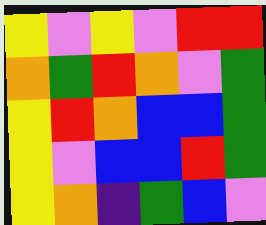[["yellow", "violet", "yellow", "violet", "red", "red"], ["orange", "green", "red", "orange", "violet", "green"], ["yellow", "red", "orange", "blue", "blue", "green"], ["yellow", "violet", "blue", "blue", "red", "green"], ["yellow", "orange", "indigo", "green", "blue", "violet"]]